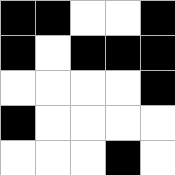[["black", "black", "white", "white", "black"], ["black", "white", "black", "black", "black"], ["white", "white", "white", "white", "black"], ["black", "white", "white", "white", "white"], ["white", "white", "white", "black", "white"]]